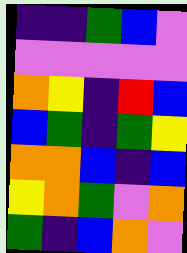[["indigo", "indigo", "green", "blue", "violet"], ["violet", "violet", "violet", "violet", "violet"], ["orange", "yellow", "indigo", "red", "blue"], ["blue", "green", "indigo", "green", "yellow"], ["orange", "orange", "blue", "indigo", "blue"], ["yellow", "orange", "green", "violet", "orange"], ["green", "indigo", "blue", "orange", "violet"]]